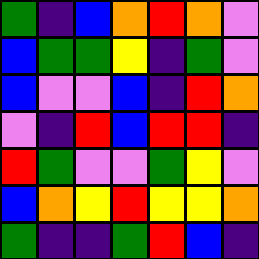[["green", "indigo", "blue", "orange", "red", "orange", "violet"], ["blue", "green", "green", "yellow", "indigo", "green", "violet"], ["blue", "violet", "violet", "blue", "indigo", "red", "orange"], ["violet", "indigo", "red", "blue", "red", "red", "indigo"], ["red", "green", "violet", "violet", "green", "yellow", "violet"], ["blue", "orange", "yellow", "red", "yellow", "yellow", "orange"], ["green", "indigo", "indigo", "green", "red", "blue", "indigo"]]